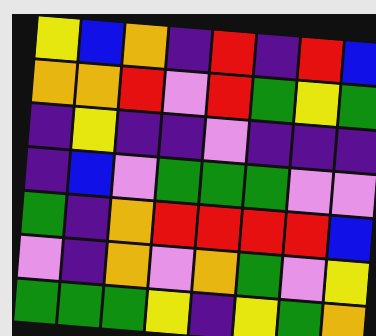[["yellow", "blue", "orange", "indigo", "red", "indigo", "red", "blue"], ["orange", "orange", "red", "violet", "red", "green", "yellow", "green"], ["indigo", "yellow", "indigo", "indigo", "violet", "indigo", "indigo", "indigo"], ["indigo", "blue", "violet", "green", "green", "green", "violet", "violet"], ["green", "indigo", "orange", "red", "red", "red", "red", "blue"], ["violet", "indigo", "orange", "violet", "orange", "green", "violet", "yellow"], ["green", "green", "green", "yellow", "indigo", "yellow", "green", "orange"]]